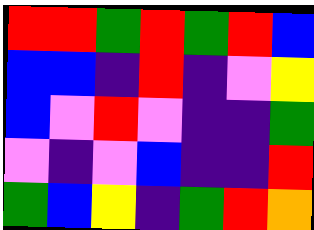[["red", "red", "green", "red", "green", "red", "blue"], ["blue", "blue", "indigo", "red", "indigo", "violet", "yellow"], ["blue", "violet", "red", "violet", "indigo", "indigo", "green"], ["violet", "indigo", "violet", "blue", "indigo", "indigo", "red"], ["green", "blue", "yellow", "indigo", "green", "red", "orange"]]